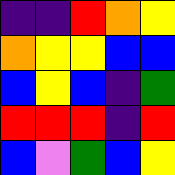[["indigo", "indigo", "red", "orange", "yellow"], ["orange", "yellow", "yellow", "blue", "blue"], ["blue", "yellow", "blue", "indigo", "green"], ["red", "red", "red", "indigo", "red"], ["blue", "violet", "green", "blue", "yellow"]]